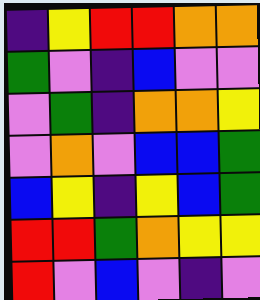[["indigo", "yellow", "red", "red", "orange", "orange"], ["green", "violet", "indigo", "blue", "violet", "violet"], ["violet", "green", "indigo", "orange", "orange", "yellow"], ["violet", "orange", "violet", "blue", "blue", "green"], ["blue", "yellow", "indigo", "yellow", "blue", "green"], ["red", "red", "green", "orange", "yellow", "yellow"], ["red", "violet", "blue", "violet", "indigo", "violet"]]